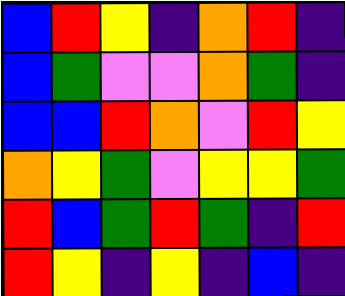[["blue", "red", "yellow", "indigo", "orange", "red", "indigo"], ["blue", "green", "violet", "violet", "orange", "green", "indigo"], ["blue", "blue", "red", "orange", "violet", "red", "yellow"], ["orange", "yellow", "green", "violet", "yellow", "yellow", "green"], ["red", "blue", "green", "red", "green", "indigo", "red"], ["red", "yellow", "indigo", "yellow", "indigo", "blue", "indigo"]]